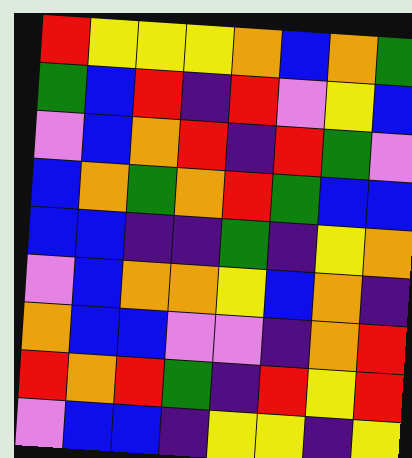[["red", "yellow", "yellow", "yellow", "orange", "blue", "orange", "green"], ["green", "blue", "red", "indigo", "red", "violet", "yellow", "blue"], ["violet", "blue", "orange", "red", "indigo", "red", "green", "violet"], ["blue", "orange", "green", "orange", "red", "green", "blue", "blue"], ["blue", "blue", "indigo", "indigo", "green", "indigo", "yellow", "orange"], ["violet", "blue", "orange", "orange", "yellow", "blue", "orange", "indigo"], ["orange", "blue", "blue", "violet", "violet", "indigo", "orange", "red"], ["red", "orange", "red", "green", "indigo", "red", "yellow", "red"], ["violet", "blue", "blue", "indigo", "yellow", "yellow", "indigo", "yellow"]]